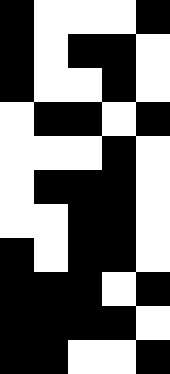[["black", "white", "white", "white", "black"], ["black", "white", "black", "black", "white"], ["black", "white", "white", "black", "white"], ["white", "black", "black", "white", "black"], ["white", "white", "white", "black", "white"], ["white", "black", "black", "black", "white"], ["white", "white", "black", "black", "white"], ["black", "white", "black", "black", "white"], ["black", "black", "black", "white", "black"], ["black", "black", "black", "black", "white"], ["black", "black", "white", "white", "black"]]